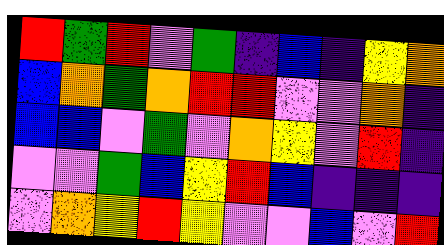[["red", "green", "red", "violet", "green", "indigo", "blue", "indigo", "yellow", "orange"], ["blue", "orange", "green", "orange", "red", "red", "violet", "violet", "orange", "indigo"], ["blue", "blue", "violet", "green", "violet", "orange", "yellow", "violet", "red", "indigo"], ["violet", "violet", "green", "blue", "yellow", "red", "blue", "indigo", "indigo", "indigo"], ["violet", "orange", "yellow", "red", "yellow", "violet", "violet", "blue", "violet", "red"]]